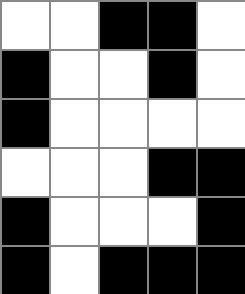[["white", "white", "black", "black", "white"], ["black", "white", "white", "black", "white"], ["black", "white", "white", "white", "white"], ["white", "white", "white", "black", "black"], ["black", "white", "white", "white", "black"], ["black", "white", "black", "black", "black"]]